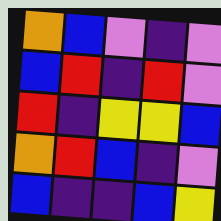[["orange", "blue", "violet", "indigo", "violet"], ["blue", "red", "indigo", "red", "violet"], ["red", "indigo", "yellow", "yellow", "blue"], ["orange", "red", "blue", "indigo", "violet"], ["blue", "indigo", "indigo", "blue", "yellow"]]